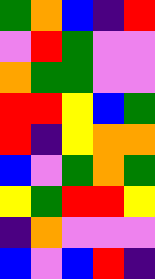[["green", "orange", "blue", "indigo", "red"], ["violet", "red", "green", "violet", "violet"], ["orange", "green", "green", "violet", "violet"], ["red", "red", "yellow", "blue", "green"], ["red", "indigo", "yellow", "orange", "orange"], ["blue", "violet", "green", "orange", "green"], ["yellow", "green", "red", "red", "yellow"], ["indigo", "orange", "violet", "violet", "violet"], ["blue", "violet", "blue", "red", "indigo"]]